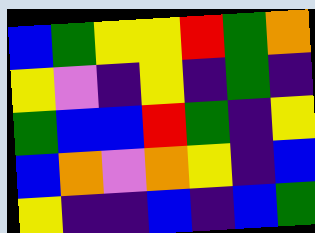[["blue", "green", "yellow", "yellow", "red", "green", "orange"], ["yellow", "violet", "indigo", "yellow", "indigo", "green", "indigo"], ["green", "blue", "blue", "red", "green", "indigo", "yellow"], ["blue", "orange", "violet", "orange", "yellow", "indigo", "blue"], ["yellow", "indigo", "indigo", "blue", "indigo", "blue", "green"]]